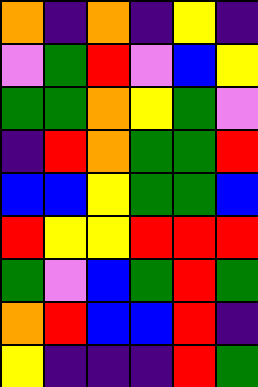[["orange", "indigo", "orange", "indigo", "yellow", "indigo"], ["violet", "green", "red", "violet", "blue", "yellow"], ["green", "green", "orange", "yellow", "green", "violet"], ["indigo", "red", "orange", "green", "green", "red"], ["blue", "blue", "yellow", "green", "green", "blue"], ["red", "yellow", "yellow", "red", "red", "red"], ["green", "violet", "blue", "green", "red", "green"], ["orange", "red", "blue", "blue", "red", "indigo"], ["yellow", "indigo", "indigo", "indigo", "red", "green"]]